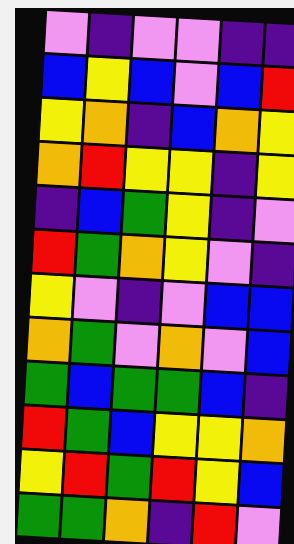[["violet", "indigo", "violet", "violet", "indigo", "indigo"], ["blue", "yellow", "blue", "violet", "blue", "red"], ["yellow", "orange", "indigo", "blue", "orange", "yellow"], ["orange", "red", "yellow", "yellow", "indigo", "yellow"], ["indigo", "blue", "green", "yellow", "indigo", "violet"], ["red", "green", "orange", "yellow", "violet", "indigo"], ["yellow", "violet", "indigo", "violet", "blue", "blue"], ["orange", "green", "violet", "orange", "violet", "blue"], ["green", "blue", "green", "green", "blue", "indigo"], ["red", "green", "blue", "yellow", "yellow", "orange"], ["yellow", "red", "green", "red", "yellow", "blue"], ["green", "green", "orange", "indigo", "red", "violet"]]